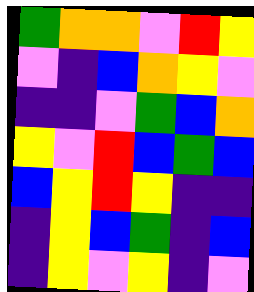[["green", "orange", "orange", "violet", "red", "yellow"], ["violet", "indigo", "blue", "orange", "yellow", "violet"], ["indigo", "indigo", "violet", "green", "blue", "orange"], ["yellow", "violet", "red", "blue", "green", "blue"], ["blue", "yellow", "red", "yellow", "indigo", "indigo"], ["indigo", "yellow", "blue", "green", "indigo", "blue"], ["indigo", "yellow", "violet", "yellow", "indigo", "violet"]]